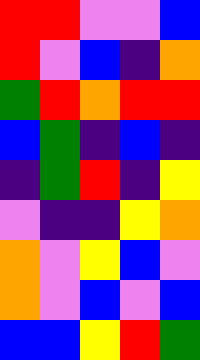[["red", "red", "violet", "violet", "blue"], ["red", "violet", "blue", "indigo", "orange"], ["green", "red", "orange", "red", "red"], ["blue", "green", "indigo", "blue", "indigo"], ["indigo", "green", "red", "indigo", "yellow"], ["violet", "indigo", "indigo", "yellow", "orange"], ["orange", "violet", "yellow", "blue", "violet"], ["orange", "violet", "blue", "violet", "blue"], ["blue", "blue", "yellow", "red", "green"]]